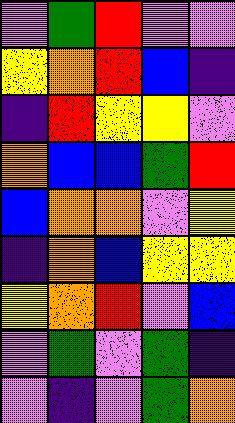[["violet", "green", "red", "violet", "violet"], ["yellow", "orange", "red", "blue", "indigo"], ["indigo", "red", "yellow", "yellow", "violet"], ["orange", "blue", "blue", "green", "red"], ["blue", "orange", "orange", "violet", "yellow"], ["indigo", "orange", "blue", "yellow", "yellow"], ["yellow", "orange", "red", "violet", "blue"], ["violet", "green", "violet", "green", "indigo"], ["violet", "indigo", "violet", "green", "orange"]]